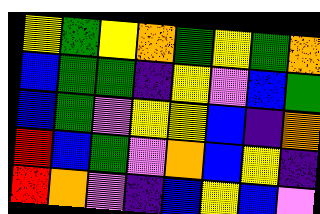[["yellow", "green", "yellow", "orange", "green", "yellow", "green", "orange"], ["blue", "green", "green", "indigo", "yellow", "violet", "blue", "green"], ["blue", "green", "violet", "yellow", "yellow", "blue", "indigo", "orange"], ["red", "blue", "green", "violet", "orange", "blue", "yellow", "indigo"], ["red", "orange", "violet", "indigo", "blue", "yellow", "blue", "violet"]]